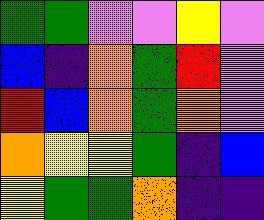[["green", "green", "violet", "violet", "yellow", "violet"], ["blue", "indigo", "orange", "green", "red", "violet"], ["red", "blue", "orange", "green", "orange", "violet"], ["orange", "yellow", "yellow", "green", "indigo", "blue"], ["yellow", "green", "green", "orange", "indigo", "indigo"]]